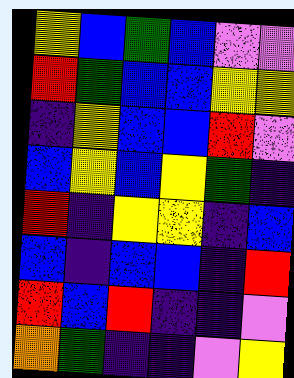[["yellow", "blue", "green", "blue", "violet", "violet"], ["red", "green", "blue", "blue", "yellow", "yellow"], ["indigo", "yellow", "blue", "blue", "red", "violet"], ["blue", "yellow", "blue", "yellow", "green", "indigo"], ["red", "indigo", "yellow", "yellow", "indigo", "blue"], ["blue", "indigo", "blue", "blue", "indigo", "red"], ["red", "blue", "red", "indigo", "indigo", "violet"], ["orange", "green", "indigo", "indigo", "violet", "yellow"]]